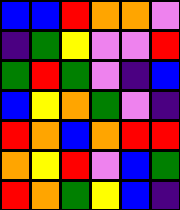[["blue", "blue", "red", "orange", "orange", "violet"], ["indigo", "green", "yellow", "violet", "violet", "red"], ["green", "red", "green", "violet", "indigo", "blue"], ["blue", "yellow", "orange", "green", "violet", "indigo"], ["red", "orange", "blue", "orange", "red", "red"], ["orange", "yellow", "red", "violet", "blue", "green"], ["red", "orange", "green", "yellow", "blue", "indigo"]]